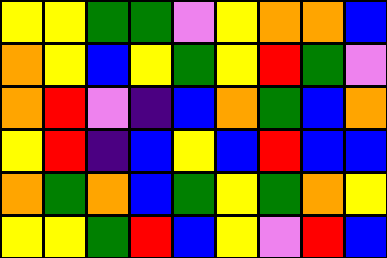[["yellow", "yellow", "green", "green", "violet", "yellow", "orange", "orange", "blue"], ["orange", "yellow", "blue", "yellow", "green", "yellow", "red", "green", "violet"], ["orange", "red", "violet", "indigo", "blue", "orange", "green", "blue", "orange"], ["yellow", "red", "indigo", "blue", "yellow", "blue", "red", "blue", "blue"], ["orange", "green", "orange", "blue", "green", "yellow", "green", "orange", "yellow"], ["yellow", "yellow", "green", "red", "blue", "yellow", "violet", "red", "blue"]]